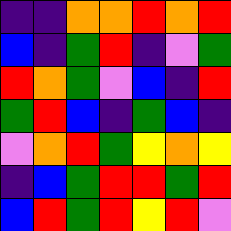[["indigo", "indigo", "orange", "orange", "red", "orange", "red"], ["blue", "indigo", "green", "red", "indigo", "violet", "green"], ["red", "orange", "green", "violet", "blue", "indigo", "red"], ["green", "red", "blue", "indigo", "green", "blue", "indigo"], ["violet", "orange", "red", "green", "yellow", "orange", "yellow"], ["indigo", "blue", "green", "red", "red", "green", "red"], ["blue", "red", "green", "red", "yellow", "red", "violet"]]